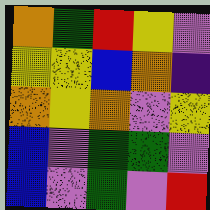[["orange", "green", "red", "yellow", "violet"], ["yellow", "yellow", "blue", "orange", "indigo"], ["orange", "yellow", "orange", "violet", "yellow"], ["blue", "violet", "green", "green", "violet"], ["blue", "violet", "green", "violet", "red"]]